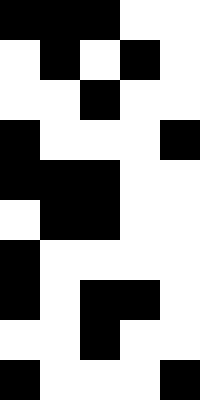[["black", "black", "black", "white", "white"], ["white", "black", "white", "black", "white"], ["white", "white", "black", "white", "white"], ["black", "white", "white", "white", "black"], ["black", "black", "black", "white", "white"], ["white", "black", "black", "white", "white"], ["black", "white", "white", "white", "white"], ["black", "white", "black", "black", "white"], ["white", "white", "black", "white", "white"], ["black", "white", "white", "white", "black"]]